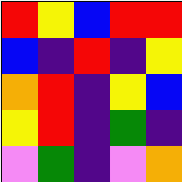[["red", "yellow", "blue", "red", "red"], ["blue", "indigo", "red", "indigo", "yellow"], ["orange", "red", "indigo", "yellow", "blue"], ["yellow", "red", "indigo", "green", "indigo"], ["violet", "green", "indigo", "violet", "orange"]]